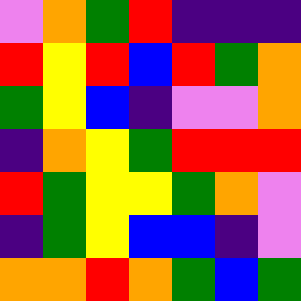[["violet", "orange", "green", "red", "indigo", "indigo", "indigo"], ["red", "yellow", "red", "blue", "red", "green", "orange"], ["green", "yellow", "blue", "indigo", "violet", "violet", "orange"], ["indigo", "orange", "yellow", "green", "red", "red", "red"], ["red", "green", "yellow", "yellow", "green", "orange", "violet"], ["indigo", "green", "yellow", "blue", "blue", "indigo", "violet"], ["orange", "orange", "red", "orange", "green", "blue", "green"]]